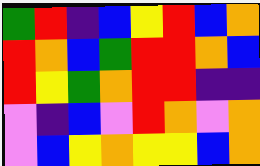[["green", "red", "indigo", "blue", "yellow", "red", "blue", "orange"], ["red", "orange", "blue", "green", "red", "red", "orange", "blue"], ["red", "yellow", "green", "orange", "red", "red", "indigo", "indigo"], ["violet", "indigo", "blue", "violet", "red", "orange", "violet", "orange"], ["violet", "blue", "yellow", "orange", "yellow", "yellow", "blue", "orange"]]